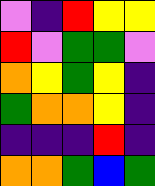[["violet", "indigo", "red", "yellow", "yellow"], ["red", "violet", "green", "green", "violet"], ["orange", "yellow", "green", "yellow", "indigo"], ["green", "orange", "orange", "yellow", "indigo"], ["indigo", "indigo", "indigo", "red", "indigo"], ["orange", "orange", "green", "blue", "green"]]